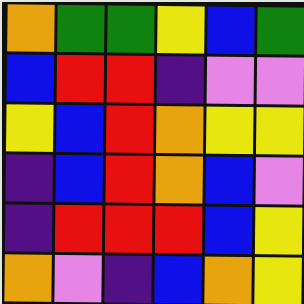[["orange", "green", "green", "yellow", "blue", "green"], ["blue", "red", "red", "indigo", "violet", "violet"], ["yellow", "blue", "red", "orange", "yellow", "yellow"], ["indigo", "blue", "red", "orange", "blue", "violet"], ["indigo", "red", "red", "red", "blue", "yellow"], ["orange", "violet", "indigo", "blue", "orange", "yellow"]]